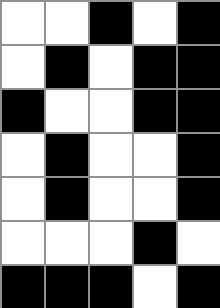[["white", "white", "black", "white", "black"], ["white", "black", "white", "black", "black"], ["black", "white", "white", "black", "black"], ["white", "black", "white", "white", "black"], ["white", "black", "white", "white", "black"], ["white", "white", "white", "black", "white"], ["black", "black", "black", "white", "black"]]